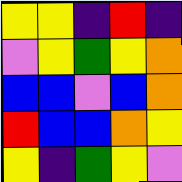[["yellow", "yellow", "indigo", "red", "indigo"], ["violet", "yellow", "green", "yellow", "orange"], ["blue", "blue", "violet", "blue", "orange"], ["red", "blue", "blue", "orange", "yellow"], ["yellow", "indigo", "green", "yellow", "violet"]]